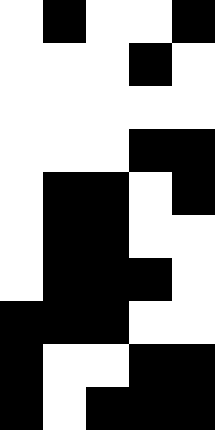[["white", "black", "white", "white", "black"], ["white", "white", "white", "black", "white"], ["white", "white", "white", "white", "white"], ["white", "white", "white", "black", "black"], ["white", "black", "black", "white", "black"], ["white", "black", "black", "white", "white"], ["white", "black", "black", "black", "white"], ["black", "black", "black", "white", "white"], ["black", "white", "white", "black", "black"], ["black", "white", "black", "black", "black"]]